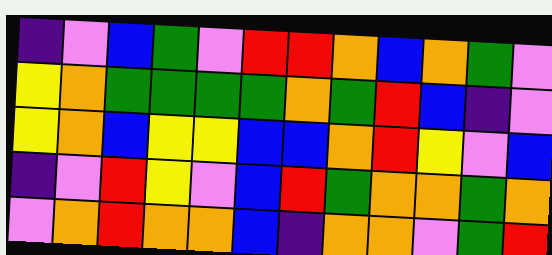[["indigo", "violet", "blue", "green", "violet", "red", "red", "orange", "blue", "orange", "green", "violet"], ["yellow", "orange", "green", "green", "green", "green", "orange", "green", "red", "blue", "indigo", "violet"], ["yellow", "orange", "blue", "yellow", "yellow", "blue", "blue", "orange", "red", "yellow", "violet", "blue"], ["indigo", "violet", "red", "yellow", "violet", "blue", "red", "green", "orange", "orange", "green", "orange"], ["violet", "orange", "red", "orange", "orange", "blue", "indigo", "orange", "orange", "violet", "green", "red"]]